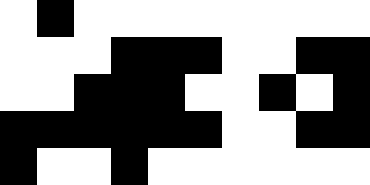[["white", "black", "white", "white", "white", "white", "white", "white", "white", "white"], ["white", "white", "white", "black", "black", "black", "white", "white", "black", "black"], ["white", "white", "black", "black", "black", "white", "white", "black", "white", "black"], ["black", "black", "black", "black", "black", "black", "white", "white", "black", "black"], ["black", "white", "white", "black", "white", "white", "white", "white", "white", "white"]]